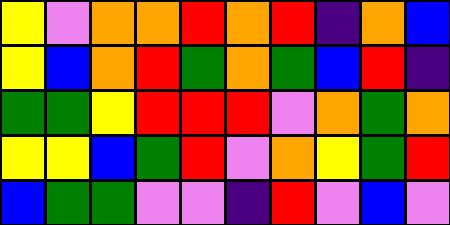[["yellow", "violet", "orange", "orange", "red", "orange", "red", "indigo", "orange", "blue"], ["yellow", "blue", "orange", "red", "green", "orange", "green", "blue", "red", "indigo"], ["green", "green", "yellow", "red", "red", "red", "violet", "orange", "green", "orange"], ["yellow", "yellow", "blue", "green", "red", "violet", "orange", "yellow", "green", "red"], ["blue", "green", "green", "violet", "violet", "indigo", "red", "violet", "blue", "violet"]]